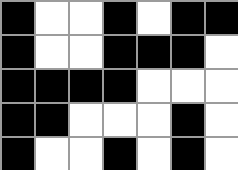[["black", "white", "white", "black", "white", "black", "black"], ["black", "white", "white", "black", "black", "black", "white"], ["black", "black", "black", "black", "white", "white", "white"], ["black", "black", "white", "white", "white", "black", "white"], ["black", "white", "white", "black", "white", "black", "white"]]